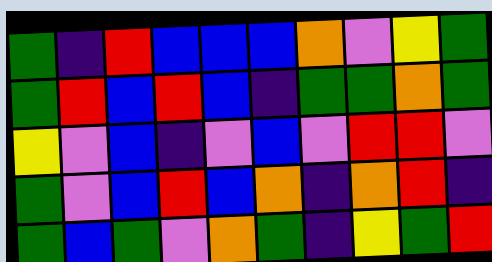[["green", "indigo", "red", "blue", "blue", "blue", "orange", "violet", "yellow", "green"], ["green", "red", "blue", "red", "blue", "indigo", "green", "green", "orange", "green"], ["yellow", "violet", "blue", "indigo", "violet", "blue", "violet", "red", "red", "violet"], ["green", "violet", "blue", "red", "blue", "orange", "indigo", "orange", "red", "indigo"], ["green", "blue", "green", "violet", "orange", "green", "indigo", "yellow", "green", "red"]]